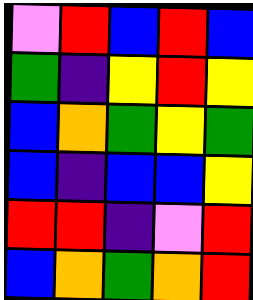[["violet", "red", "blue", "red", "blue"], ["green", "indigo", "yellow", "red", "yellow"], ["blue", "orange", "green", "yellow", "green"], ["blue", "indigo", "blue", "blue", "yellow"], ["red", "red", "indigo", "violet", "red"], ["blue", "orange", "green", "orange", "red"]]